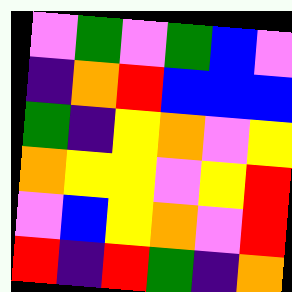[["violet", "green", "violet", "green", "blue", "violet"], ["indigo", "orange", "red", "blue", "blue", "blue"], ["green", "indigo", "yellow", "orange", "violet", "yellow"], ["orange", "yellow", "yellow", "violet", "yellow", "red"], ["violet", "blue", "yellow", "orange", "violet", "red"], ["red", "indigo", "red", "green", "indigo", "orange"]]